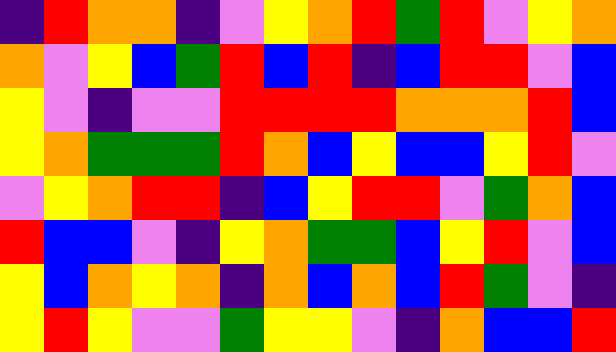[["indigo", "red", "orange", "orange", "indigo", "violet", "yellow", "orange", "red", "green", "red", "violet", "yellow", "orange"], ["orange", "violet", "yellow", "blue", "green", "red", "blue", "red", "indigo", "blue", "red", "red", "violet", "blue"], ["yellow", "violet", "indigo", "violet", "violet", "red", "red", "red", "red", "orange", "orange", "orange", "red", "blue"], ["yellow", "orange", "green", "green", "green", "red", "orange", "blue", "yellow", "blue", "blue", "yellow", "red", "violet"], ["violet", "yellow", "orange", "red", "red", "indigo", "blue", "yellow", "red", "red", "violet", "green", "orange", "blue"], ["red", "blue", "blue", "violet", "indigo", "yellow", "orange", "green", "green", "blue", "yellow", "red", "violet", "blue"], ["yellow", "blue", "orange", "yellow", "orange", "indigo", "orange", "blue", "orange", "blue", "red", "green", "violet", "indigo"], ["yellow", "red", "yellow", "violet", "violet", "green", "yellow", "yellow", "violet", "indigo", "orange", "blue", "blue", "red"]]